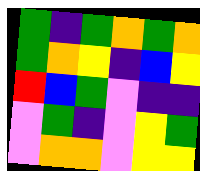[["green", "indigo", "green", "orange", "green", "orange"], ["green", "orange", "yellow", "indigo", "blue", "yellow"], ["red", "blue", "green", "violet", "indigo", "indigo"], ["violet", "green", "indigo", "violet", "yellow", "green"], ["violet", "orange", "orange", "violet", "yellow", "yellow"]]